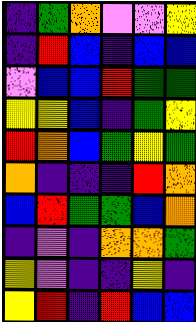[["indigo", "green", "orange", "violet", "violet", "yellow"], ["indigo", "red", "blue", "indigo", "blue", "blue"], ["violet", "blue", "blue", "red", "green", "green"], ["yellow", "yellow", "blue", "indigo", "green", "yellow"], ["red", "orange", "blue", "green", "yellow", "green"], ["orange", "indigo", "indigo", "indigo", "red", "orange"], ["blue", "red", "green", "green", "blue", "orange"], ["indigo", "violet", "indigo", "orange", "orange", "green"], ["yellow", "violet", "indigo", "indigo", "yellow", "indigo"], ["yellow", "red", "indigo", "red", "blue", "blue"]]